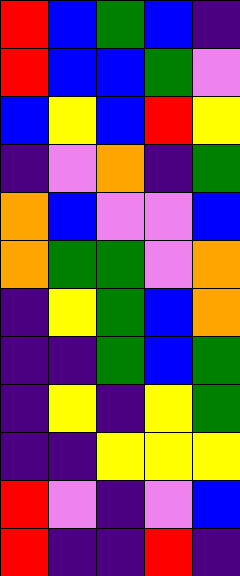[["red", "blue", "green", "blue", "indigo"], ["red", "blue", "blue", "green", "violet"], ["blue", "yellow", "blue", "red", "yellow"], ["indigo", "violet", "orange", "indigo", "green"], ["orange", "blue", "violet", "violet", "blue"], ["orange", "green", "green", "violet", "orange"], ["indigo", "yellow", "green", "blue", "orange"], ["indigo", "indigo", "green", "blue", "green"], ["indigo", "yellow", "indigo", "yellow", "green"], ["indigo", "indigo", "yellow", "yellow", "yellow"], ["red", "violet", "indigo", "violet", "blue"], ["red", "indigo", "indigo", "red", "indigo"]]